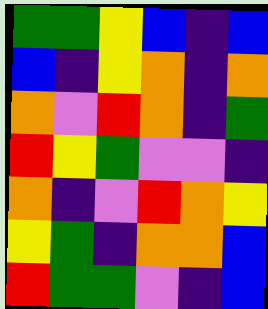[["green", "green", "yellow", "blue", "indigo", "blue"], ["blue", "indigo", "yellow", "orange", "indigo", "orange"], ["orange", "violet", "red", "orange", "indigo", "green"], ["red", "yellow", "green", "violet", "violet", "indigo"], ["orange", "indigo", "violet", "red", "orange", "yellow"], ["yellow", "green", "indigo", "orange", "orange", "blue"], ["red", "green", "green", "violet", "indigo", "blue"]]